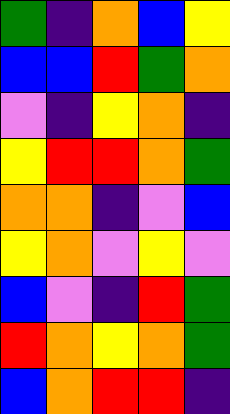[["green", "indigo", "orange", "blue", "yellow"], ["blue", "blue", "red", "green", "orange"], ["violet", "indigo", "yellow", "orange", "indigo"], ["yellow", "red", "red", "orange", "green"], ["orange", "orange", "indigo", "violet", "blue"], ["yellow", "orange", "violet", "yellow", "violet"], ["blue", "violet", "indigo", "red", "green"], ["red", "orange", "yellow", "orange", "green"], ["blue", "orange", "red", "red", "indigo"]]